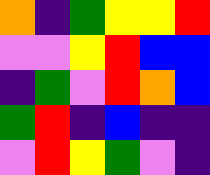[["orange", "indigo", "green", "yellow", "yellow", "red"], ["violet", "violet", "yellow", "red", "blue", "blue"], ["indigo", "green", "violet", "red", "orange", "blue"], ["green", "red", "indigo", "blue", "indigo", "indigo"], ["violet", "red", "yellow", "green", "violet", "indigo"]]